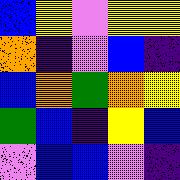[["blue", "yellow", "violet", "yellow", "yellow"], ["orange", "indigo", "violet", "blue", "indigo"], ["blue", "orange", "green", "orange", "yellow"], ["green", "blue", "indigo", "yellow", "blue"], ["violet", "blue", "blue", "violet", "indigo"]]